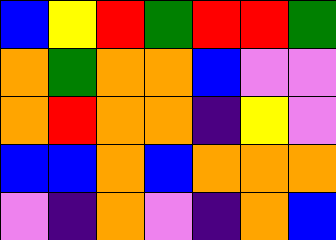[["blue", "yellow", "red", "green", "red", "red", "green"], ["orange", "green", "orange", "orange", "blue", "violet", "violet"], ["orange", "red", "orange", "orange", "indigo", "yellow", "violet"], ["blue", "blue", "orange", "blue", "orange", "orange", "orange"], ["violet", "indigo", "orange", "violet", "indigo", "orange", "blue"]]